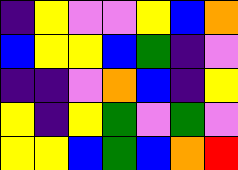[["indigo", "yellow", "violet", "violet", "yellow", "blue", "orange"], ["blue", "yellow", "yellow", "blue", "green", "indigo", "violet"], ["indigo", "indigo", "violet", "orange", "blue", "indigo", "yellow"], ["yellow", "indigo", "yellow", "green", "violet", "green", "violet"], ["yellow", "yellow", "blue", "green", "blue", "orange", "red"]]